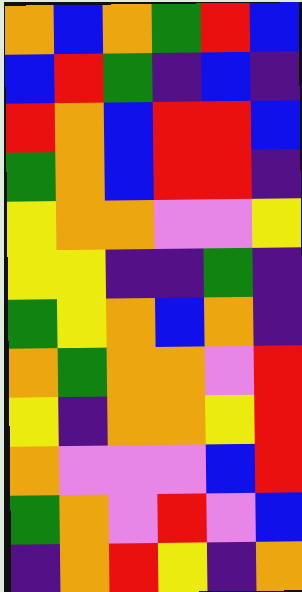[["orange", "blue", "orange", "green", "red", "blue"], ["blue", "red", "green", "indigo", "blue", "indigo"], ["red", "orange", "blue", "red", "red", "blue"], ["green", "orange", "blue", "red", "red", "indigo"], ["yellow", "orange", "orange", "violet", "violet", "yellow"], ["yellow", "yellow", "indigo", "indigo", "green", "indigo"], ["green", "yellow", "orange", "blue", "orange", "indigo"], ["orange", "green", "orange", "orange", "violet", "red"], ["yellow", "indigo", "orange", "orange", "yellow", "red"], ["orange", "violet", "violet", "violet", "blue", "red"], ["green", "orange", "violet", "red", "violet", "blue"], ["indigo", "orange", "red", "yellow", "indigo", "orange"]]